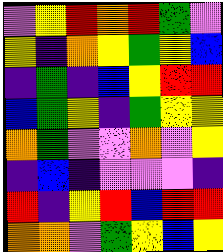[["violet", "yellow", "red", "orange", "red", "green", "violet"], ["yellow", "indigo", "orange", "yellow", "green", "yellow", "blue"], ["indigo", "green", "indigo", "blue", "yellow", "red", "red"], ["blue", "green", "yellow", "indigo", "green", "yellow", "yellow"], ["orange", "green", "violet", "violet", "orange", "violet", "yellow"], ["indigo", "blue", "indigo", "violet", "violet", "violet", "indigo"], ["red", "indigo", "yellow", "red", "blue", "red", "red"], ["orange", "orange", "violet", "green", "yellow", "blue", "yellow"]]